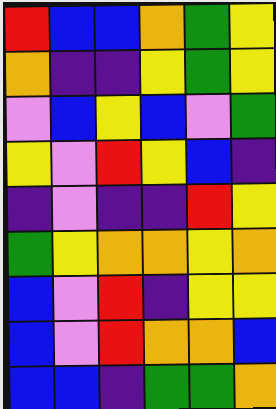[["red", "blue", "blue", "orange", "green", "yellow"], ["orange", "indigo", "indigo", "yellow", "green", "yellow"], ["violet", "blue", "yellow", "blue", "violet", "green"], ["yellow", "violet", "red", "yellow", "blue", "indigo"], ["indigo", "violet", "indigo", "indigo", "red", "yellow"], ["green", "yellow", "orange", "orange", "yellow", "orange"], ["blue", "violet", "red", "indigo", "yellow", "yellow"], ["blue", "violet", "red", "orange", "orange", "blue"], ["blue", "blue", "indigo", "green", "green", "orange"]]